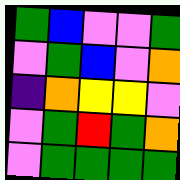[["green", "blue", "violet", "violet", "green"], ["violet", "green", "blue", "violet", "orange"], ["indigo", "orange", "yellow", "yellow", "violet"], ["violet", "green", "red", "green", "orange"], ["violet", "green", "green", "green", "green"]]